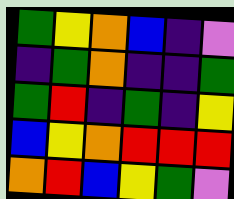[["green", "yellow", "orange", "blue", "indigo", "violet"], ["indigo", "green", "orange", "indigo", "indigo", "green"], ["green", "red", "indigo", "green", "indigo", "yellow"], ["blue", "yellow", "orange", "red", "red", "red"], ["orange", "red", "blue", "yellow", "green", "violet"]]